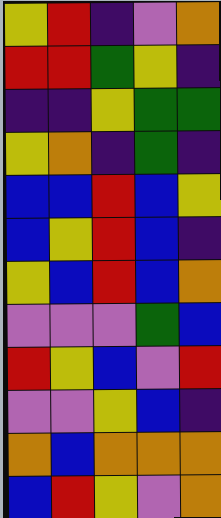[["yellow", "red", "indigo", "violet", "orange"], ["red", "red", "green", "yellow", "indigo"], ["indigo", "indigo", "yellow", "green", "green"], ["yellow", "orange", "indigo", "green", "indigo"], ["blue", "blue", "red", "blue", "yellow"], ["blue", "yellow", "red", "blue", "indigo"], ["yellow", "blue", "red", "blue", "orange"], ["violet", "violet", "violet", "green", "blue"], ["red", "yellow", "blue", "violet", "red"], ["violet", "violet", "yellow", "blue", "indigo"], ["orange", "blue", "orange", "orange", "orange"], ["blue", "red", "yellow", "violet", "orange"]]